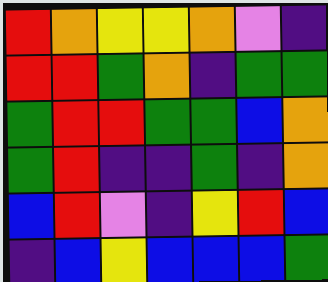[["red", "orange", "yellow", "yellow", "orange", "violet", "indigo"], ["red", "red", "green", "orange", "indigo", "green", "green"], ["green", "red", "red", "green", "green", "blue", "orange"], ["green", "red", "indigo", "indigo", "green", "indigo", "orange"], ["blue", "red", "violet", "indigo", "yellow", "red", "blue"], ["indigo", "blue", "yellow", "blue", "blue", "blue", "green"]]